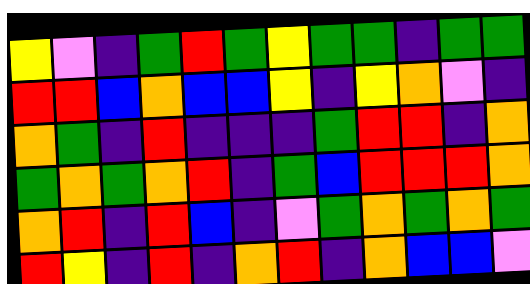[["yellow", "violet", "indigo", "green", "red", "green", "yellow", "green", "green", "indigo", "green", "green"], ["red", "red", "blue", "orange", "blue", "blue", "yellow", "indigo", "yellow", "orange", "violet", "indigo"], ["orange", "green", "indigo", "red", "indigo", "indigo", "indigo", "green", "red", "red", "indigo", "orange"], ["green", "orange", "green", "orange", "red", "indigo", "green", "blue", "red", "red", "red", "orange"], ["orange", "red", "indigo", "red", "blue", "indigo", "violet", "green", "orange", "green", "orange", "green"], ["red", "yellow", "indigo", "red", "indigo", "orange", "red", "indigo", "orange", "blue", "blue", "violet"]]